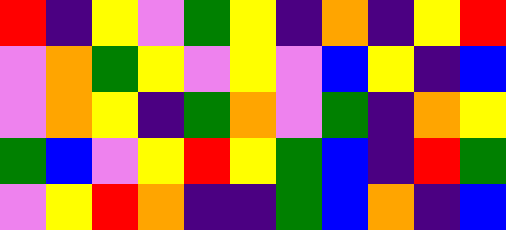[["red", "indigo", "yellow", "violet", "green", "yellow", "indigo", "orange", "indigo", "yellow", "red"], ["violet", "orange", "green", "yellow", "violet", "yellow", "violet", "blue", "yellow", "indigo", "blue"], ["violet", "orange", "yellow", "indigo", "green", "orange", "violet", "green", "indigo", "orange", "yellow"], ["green", "blue", "violet", "yellow", "red", "yellow", "green", "blue", "indigo", "red", "green"], ["violet", "yellow", "red", "orange", "indigo", "indigo", "green", "blue", "orange", "indigo", "blue"]]